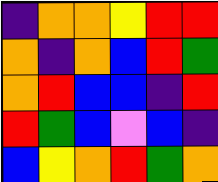[["indigo", "orange", "orange", "yellow", "red", "red"], ["orange", "indigo", "orange", "blue", "red", "green"], ["orange", "red", "blue", "blue", "indigo", "red"], ["red", "green", "blue", "violet", "blue", "indigo"], ["blue", "yellow", "orange", "red", "green", "orange"]]